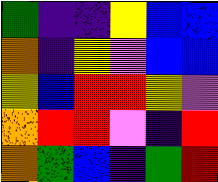[["green", "indigo", "indigo", "yellow", "blue", "blue"], ["orange", "indigo", "yellow", "violet", "blue", "blue"], ["yellow", "blue", "red", "red", "yellow", "violet"], ["orange", "red", "red", "violet", "indigo", "red"], ["orange", "green", "blue", "indigo", "green", "red"]]